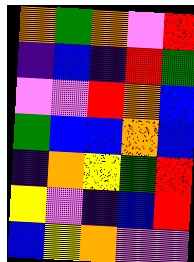[["orange", "green", "orange", "violet", "red"], ["indigo", "blue", "indigo", "red", "green"], ["violet", "violet", "red", "orange", "blue"], ["green", "blue", "blue", "orange", "blue"], ["indigo", "orange", "yellow", "green", "red"], ["yellow", "violet", "indigo", "blue", "red"], ["blue", "yellow", "orange", "violet", "violet"]]